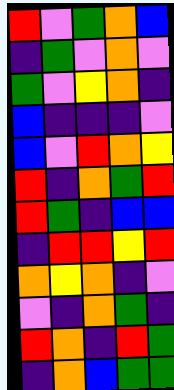[["red", "violet", "green", "orange", "blue"], ["indigo", "green", "violet", "orange", "violet"], ["green", "violet", "yellow", "orange", "indigo"], ["blue", "indigo", "indigo", "indigo", "violet"], ["blue", "violet", "red", "orange", "yellow"], ["red", "indigo", "orange", "green", "red"], ["red", "green", "indigo", "blue", "blue"], ["indigo", "red", "red", "yellow", "red"], ["orange", "yellow", "orange", "indigo", "violet"], ["violet", "indigo", "orange", "green", "indigo"], ["red", "orange", "indigo", "red", "green"], ["indigo", "orange", "blue", "green", "green"]]